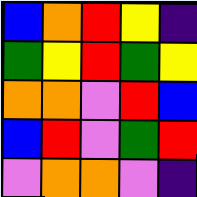[["blue", "orange", "red", "yellow", "indigo"], ["green", "yellow", "red", "green", "yellow"], ["orange", "orange", "violet", "red", "blue"], ["blue", "red", "violet", "green", "red"], ["violet", "orange", "orange", "violet", "indigo"]]